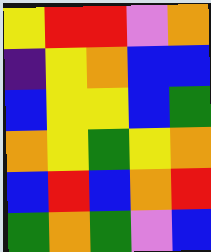[["yellow", "red", "red", "violet", "orange"], ["indigo", "yellow", "orange", "blue", "blue"], ["blue", "yellow", "yellow", "blue", "green"], ["orange", "yellow", "green", "yellow", "orange"], ["blue", "red", "blue", "orange", "red"], ["green", "orange", "green", "violet", "blue"]]